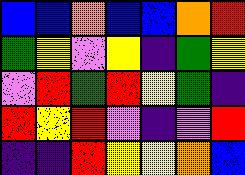[["blue", "blue", "orange", "blue", "blue", "orange", "red"], ["green", "yellow", "violet", "yellow", "indigo", "green", "yellow"], ["violet", "red", "green", "red", "yellow", "green", "indigo"], ["red", "yellow", "red", "violet", "indigo", "violet", "red"], ["indigo", "indigo", "red", "yellow", "yellow", "orange", "blue"]]